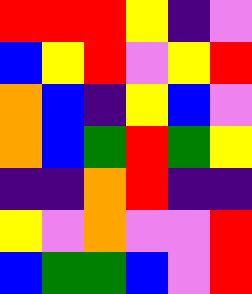[["red", "red", "red", "yellow", "indigo", "violet"], ["blue", "yellow", "red", "violet", "yellow", "red"], ["orange", "blue", "indigo", "yellow", "blue", "violet"], ["orange", "blue", "green", "red", "green", "yellow"], ["indigo", "indigo", "orange", "red", "indigo", "indigo"], ["yellow", "violet", "orange", "violet", "violet", "red"], ["blue", "green", "green", "blue", "violet", "red"]]